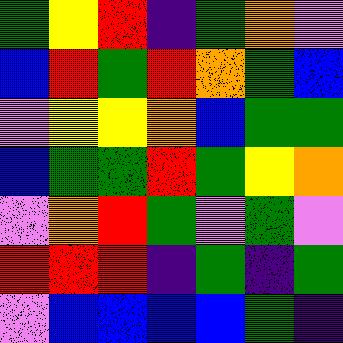[["green", "yellow", "red", "indigo", "green", "orange", "violet"], ["blue", "red", "green", "red", "orange", "green", "blue"], ["violet", "yellow", "yellow", "orange", "blue", "green", "green"], ["blue", "green", "green", "red", "green", "yellow", "orange"], ["violet", "orange", "red", "green", "violet", "green", "violet"], ["red", "red", "red", "indigo", "green", "indigo", "green"], ["violet", "blue", "blue", "blue", "blue", "green", "indigo"]]